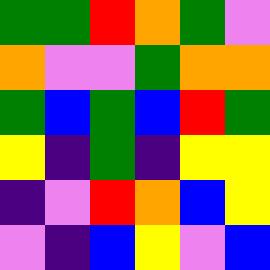[["green", "green", "red", "orange", "green", "violet"], ["orange", "violet", "violet", "green", "orange", "orange"], ["green", "blue", "green", "blue", "red", "green"], ["yellow", "indigo", "green", "indigo", "yellow", "yellow"], ["indigo", "violet", "red", "orange", "blue", "yellow"], ["violet", "indigo", "blue", "yellow", "violet", "blue"]]